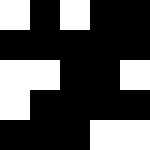[["white", "black", "white", "black", "black"], ["black", "black", "black", "black", "black"], ["white", "white", "black", "black", "white"], ["white", "black", "black", "black", "black"], ["black", "black", "black", "white", "white"]]